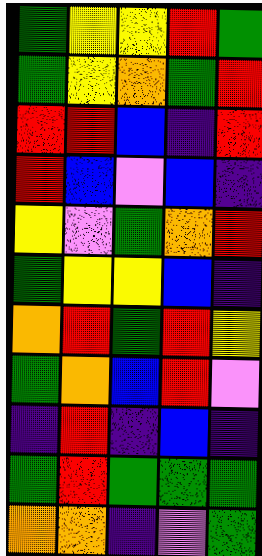[["green", "yellow", "yellow", "red", "green"], ["green", "yellow", "orange", "green", "red"], ["red", "red", "blue", "indigo", "red"], ["red", "blue", "violet", "blue", "indigo"], ["yellow", "violet", "green", "orange", "red"], ["green", "yellow", "yellow", "blue", "indigo"], ["orange", "red", "green", "red", "yellow"], ["green", "orange", "blue", "red", "violet"], ["indigo", "red", "indigo", "blue", "indigo"], ["green", "red", "green", "green", "green"], ["orange", "orange", "indigo", "violet", "green"]]